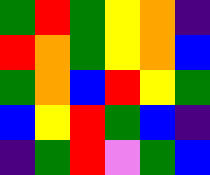[["green", "red", "green", "yellow", "orange", "indigo"], ["red", "orange", "green", "yellow", "orange", "blue"], ["green", "orange", "blue", "red", "yellow", "green"], ["blue", "yellow", "red", "green", "blue", "indigo"], ["indigo", "green", "red", "violet", "green", "blue"]]